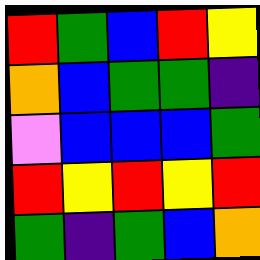[["red", "green", "blue", "red", "yellow"], ["orange", "blue", "green", "green", "indigo"], ["violet", "blue", "blue", "blue", "green"], ["red", "yellow", "red", "yellow", "red"], ["green", "indigo", "green", "blue", "orange"]]